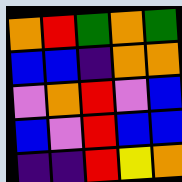[["orange", "red", "green", "orange", "green"], ["blue", "blue", "indigo", "orange", "orange"], ["violet", "orange", "red", "violet", "blue"], ["blue", "violet", "red", "blue", "blue"], ["indigo", "indigo", "red", "yellow", "orange"]]